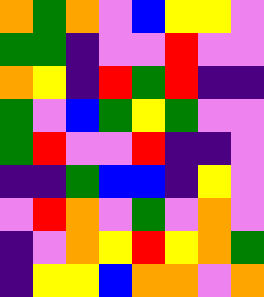[["orange", "green", "orange", "violet", "blue", "yellow", "yellow", "violet"], ["green", "green", "indigo", "violet", "violet", "red", "violet", "violet"], ["orange", "yellow", "indigo", "red", "green", "red", "indigo", "indigo"], ["green", "violet", "blue", "green", "yellow", "green", "violet", "violet"], ["green", "red", "violet", "violet", "red", "indigo", "indigo", "violet"], ["indigo", "indigo", "green", "blue", "blue", "indigo", "yellow", "violet"], ["violet", "red", "orange", "violet", "green", "violet", "orange", "violet"], ["indigo", "violet", "orange", "yellow", "red", "yellow", "orange", "green"], ["indigo", "yellow", "yellow", "blue", "orange", "orange", "violet", "orange"]]